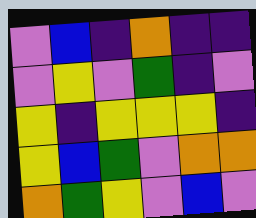[["violet", "blue", "indigo", "orange", "indigo", "indigo"], ["violet", "yellow", "violet", "green", "indigo", "violet"], ["yellow", "indigo", "yellow", "yellow", "yellow", "indigo"], ["yellow", "blue", "green", "violet", "orange", "orange"], ["orange", "green", "yellow", "violet", "blue", "violet"]]